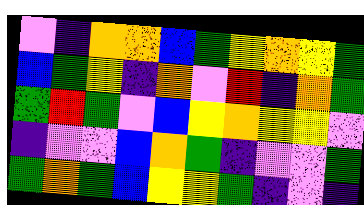[["violet", "indigo", "orange", "orange", "blue", "green", "yellow", "orange", "yellow", "green"], ["blue", "green", "yellow", "indigo", "orange", "violet", "red", "indigo", "orange", "green"], ["green", "red", "green", "violet", "blue", "yellow", "orange", "yellow", "yellow", "violet"], ["indigo", "violet", "violet", "blue", "orange", "green", "indigo", "violet", "violet", "green"], ["green", "orange", "green", "blue", "yellow", "yellow", "green", "indigo", "violet", "indigo"]]